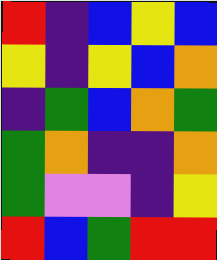[["red", "indigo", "blue", "yellow", "blue"], ["yellow", "indigo", "yellow", "blue", "orange"], ["indigo", "green", "blue", "orange", "green"], ["green", "orange", "indigo", "indigo", "orange"], ["green", "violet", "violet", "indigo", "yellow"], ["red", "blue", "green", "red", "red"]]